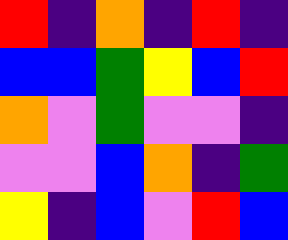[["red", "indigo", "orange", "indigo", "red", "indigo"], ["blue", "blue", "green", "yellow", "blue", "red"], ["orange", "violet", "green", "violet", "violet", "indigo"], ["violet", "violet", "blue", "orange", "indigo", "green"], ["yellow", "indigo", "blue", "violet", "red", "blue"]]